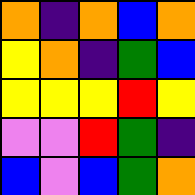[["orange", "indigo", "orange", "blue", "orange"], ["yellow", "orange", "indigo", "green", "blue"], ["yellow", "yellow", "yellow", "red", "yellow"], ["violet", "violet", "red", "green", "indigo"], ["blue", "violet", "blue", "green", "orange"]]